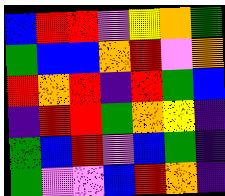[["blue", "red", "red", "violet", "yellow", "orange", "green"], ["green", "blue", "blue", "orange", "red", "violet", "orange"], ["red", "orange", "red", "indigo", "red", "green", "blue"], ["indigo", "red", "red", "green", "orange", "yellow", "indigo"], ["green", "blue", "red", "violet", "blue", "green", "indigo"], ["green", "violet", "violet", "blue", "red", "orange", "indigo"]]